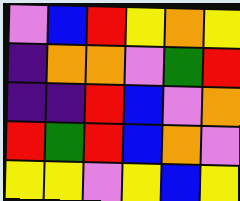[["violet", "blue", "red", "yellow", "orange", "yellow"], ["indigo", "orange", "orange", "violet", "green", "red"], ["indigo", "indigo", "red", "blue", "violet", "orange"], ["red", "green", "red", "blue", "orange", "violet"], ["yellow", "yellow", "violet", "yellow", "blue", "yellow"]]